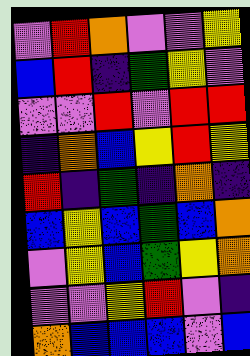[["violet", "red", "orange", "violet", "violet", "yellow"], ["blue", "red", "indigo", "green", "yellow", "violet"], ["violet", "violet", "red", "violet", "red", "red"], ["indigo", "orange", "blue", "yellow", "red", "yellow"], ["red", "indigo", "green", "indigo", "orange", "indigo"], ["blue", "yellow", "blue", "green", "blue", "orange"], ["violet", "yellow", "blue", "green", "yellow", "orange"], ["violet", "violet", "yellow", "red", "violet", "indigo"], ["orange", "blue", "blue", "blue", "violet", "blue"]]